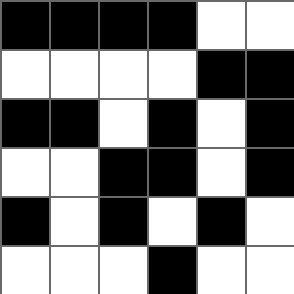[["black", "black", "black", "black", "white", "white"], ["white", "white", "white", "white", "black", "black"], ["black", "black", "white", "black", "white", "black"], ["white", "white", "black", "black", "white", "black"], ["black", "white", "black", "white", "black", "white"], ["white", "white", "white", "black", "white", "white"]]